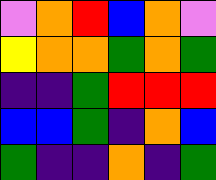[["violet", "orange", "red", "blue", "orange", "violet"], ["yellow", "orange", "orange", "green", "orange", "green"], ["indigo", "indigo", "green", "red", "red", "red"], ["blue", "blue", "green", "indigo", "orange", "blue"], ["green", "indigo", "indigo", "orange", "indigo", "green"]]